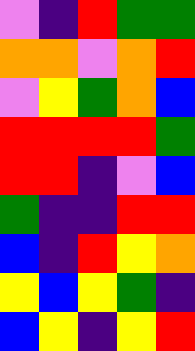[["violet", "indigo", "red", "green", "green"], ["orange", "orange", "violet", "orange", "red"], ["violet", "yellow", "green", "orange", "blue"], ["red", "red", "red", "red", "green"], ["red", "red", "indigo", "violet", "blue"], ["green", "indigo", "indigo", "red", "red"], ["blue", "indigo", "red", "yellow", "orange"], ["yellow", "blue", "yellow", "green", "indigo"], ["blue", "yellow", "indigo", "yellow", "red"]]